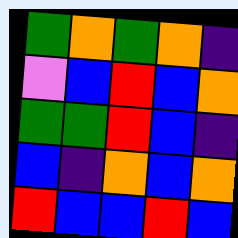[["green", "orange", "green", "orange", "indigo"], ["violet", "blue", "red", "blue", "orange"], ["green", "green", "red", "blue", "indigo"], ["blue", "indigo", "orange", "blue", "orange"], ["red", "blue", "blue", "red", "blue"]]